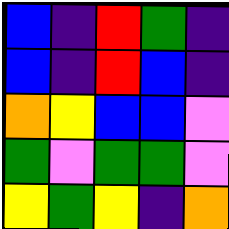[["blue", "indigo", "red", "green", "indigo"], ["blue", "indigo", "red", "blue", "indigo"], ["orange", "yellow", "blue", "blue", "violet"], ["green", "violet", "green", "green", "violet"], ["yellow", "green", "yellow", "indigo", "orange"]]